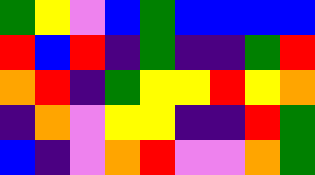[["green", "yellow", "violet", "blue", "green", "blue", "blue", "blue", "blue"], ["red", "blue", "red", "indigo", "green", "indigo", "indigo", "green", "red"], ["orange", "red", "indigo", "green", "yellow", "yellow", "red", "yellow", "orange"], ["indigo", "orange", "violet", "yellow", "yellow", "indigo", "indigo", "red", "green"], ["blue", "indigo", "violet", "orange", "red", "violet", "violet", "orange", "green"]]